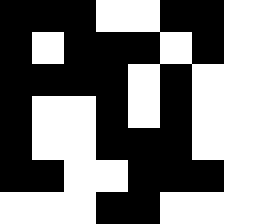[["black", "black", "black", "white", "white", "black", "black", "white"], ["black", "white", "black", "black", "black", "white", "black", "white"], ["black", "black", "black", "black", "white", "black", "white", "white"], ["black", "white", "white", "black", "white", "black", "white", "white"], ["black", "white", "white", "black", "black", "black", "white", "white"], ["black", "black", "white", "white", "black", "black", "black", "white"], ["white", "white", "white", "black", "black", "white", "white", "white"]]